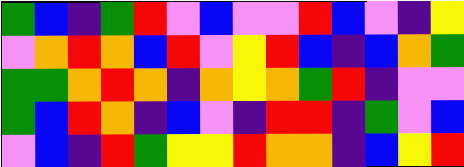[["green", "blue", "indigo", "green", "red", "violet", "blue", "violet", "violet", "red", "blue", "violet", "indigo", "yellow"], ["violet", "orange", "red", "orange", "blue", "red", "violet", "yellow", "red", "blue", "indigo", "blue", "orange", "green"], ["green", "green", "orange", "red", "orange", "indigo", "orange", "yellow", "orange", "green", "red", "indigo", "violet", "violet"], ["green", "blue", "red", "orange", "indigo", "blue", "violet", "indigo", "red", "red", "indigo", "green", "violet", "blue"], ["violet", "blue", "indigo", "red", "green", "yellow", "yellow", "red", "orange", "orange", "indigo", "blue", "yellow", "red"]]